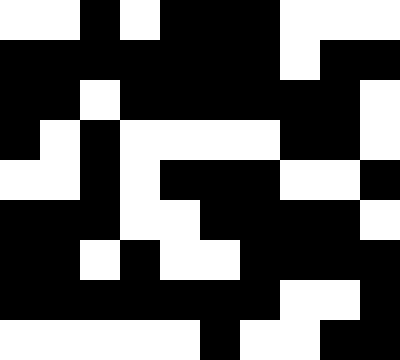[["white", "white", "black", "white", "black", "black", "black", "white", "white", "white"], ["black", "black", "black", "black", "black", "black", "black", "white", "black", "black"], ["black", "black", "white", "black", "black", "black", "black", "black", "black", "white"], ["black", "white", "black", "white", "white", "white", "white", "black", "black", "white"], ["white", "white", "black", "white", "black", "black", "black", "white", "white", "black"], ["black", "black", "black", "white", "white", "black", "black", "black", "black", "white"], ["black", "black", "white", "black", "white", "white", "black", "black", "black", "black"], ["black", "black", "black", "black", "black", "black", "black", "white", "white", "black"], ["white", "white", "white", "white", "white", "black", "white", "white", "black", "black"]]